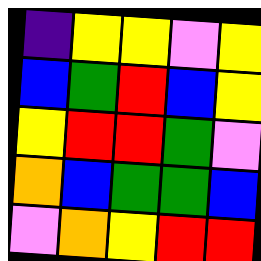[["indigo", "yellow", "yellow", "violet", "yellow"], ["blue", "green", "red", "blue", "yellow"], ["yellow", "red", "red", "green", "violet"], ["orange", "blue", "green", "green", "blue"], ["violet", "orange", "yellow", "red", "red"]]